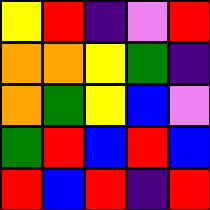[["yellow", "red", "indigo", "violet", "red"], ["orange", "orange", "yellow", "green", "indigo"], ["orange", "green", "yellow", "blue", "violet"], ["green", "red", "blue", "red", "blue"], ["red", "blue", "red", "indigo", "red"]]